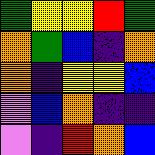[["green", "yellow", "yellow", "red", "green"], ["orange", "green", "blue", "indigo", "orange"], ["orange", "indigo", "yellow", "yellow", "blue"], ["violet", "blue", "orange", "indigo", "indigo"], ["violet", "indigo", "red", "orange", "blue"]]